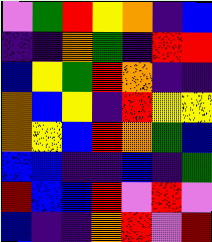[["violet", "green", "red", "yellow", "orange", "indigo", "blue"], ["indigo", "indigo", "orange", "green", "indigo", "red", "red"], ["blue", "yellow", "green", "red", "orange", "indigo", "indigo"], ["orange", "blue", "yellow", "indigo", "red", "yellow", "yellow"], ["orange", "yellow", "blue", "red", "orange", "green", "blue"], ["blue", "blue", "indigo", "indigo", "blue", "indigo", "green"], ["red", "blue", "blue", "red", "violet", "red", "violet"], ["blue", "indigo", "indigo", "orange", "red", "violet", "red"]]